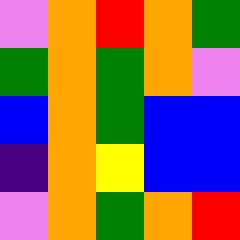[["violet", "orange", "red", "orange", "green"], ["green", "orange", "green", "orange", "violet"], ["blue", "orange", "green", "blue", "blue"], ["indigo", "orange", "yellow", "blue", "blue"], ["violet", "orange", "green", "orange", "red"]]